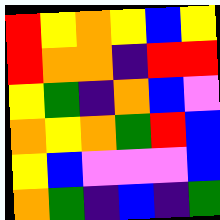[["red", "yellow", "orange", "yellow", "blue", "yellow"], ["red", "orange", "orange", "indigo", "red", "red"], ["yellow", "green", "indigo", "orange", "blue", "violet"], ["orange", "yellow", "orange", "green", "red", "blue"], ["yellow", "blue", "violet", "violet", "violet", "blue"], ["orange", "green", "indigo", "blue", "indigo", "green"]]